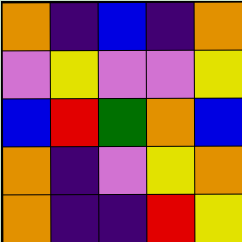[["orange", "indigo", "blue", "indigo", "orange"], ["violet", "yellow", "violet", "violet", "yellow"], ["blue", "red", "green", "orange", "blue"], ["orange", "indigo", "violet", "yellow", "orange"], ["orange", "indigo", "indigo", "red", "yellow"]]